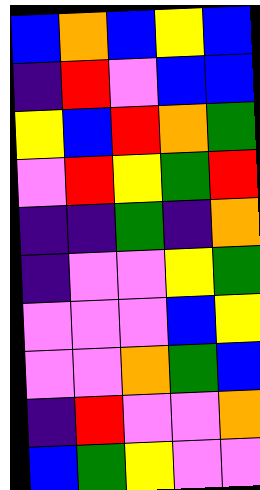[["blue", "orange", "blue", "yellow", "blue"], ["indigo", "red", "violet", "blue", "blue"], ["yellow", "blue", "red", "orange", "green"], ["violet", "red", "yellow", "green", "red"], ["indigo", "indigo", "green", "indigo", "orange"], ["indigo", "violet", "violet", "yellow", "green"], ["violet", "violet", "violet", "blue", "yellow"], ["violet", "violet", "orange", "green", "blue"], ["indigo", "red", "violet", "violet", "orange"], ["blue", "green", "yellow", "violet", "violet"]]